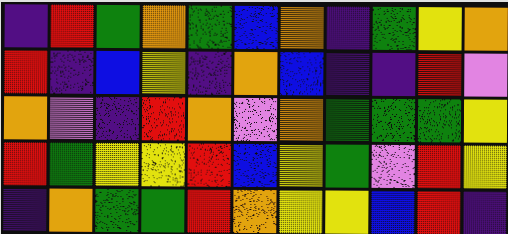[["indigo", "red", "green", "orange", "green", "blue", "orange", "indigo", "green", "yellow", "orange"], ["red", "indigo", "blue", "yellow", "indigo", "orange", "blue", "indigo", "indigo", "red", "violet"], ["orange", "violet", "indigo", "red", "orange", "violet", "orange", "green", "green", "green", "yellow"], ["red", "green", "yellow", "yellow", "red", "blue", "yellow", "green", "violet", "red", "yellow"], ["indigo", "orange", "green", "green", "red", "orange", "yellow", "yellow", "blue", "red", "indigo"]]